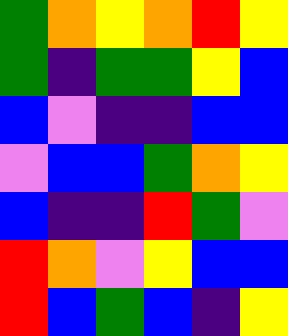[["green", "orange", "yellow", "orange", "red", "yellow"], ["green", "indigo", "green", "green", "yellow", "blue"], ["blue", "violet", "indigo", "indigo", "blue", "blue"], ["violet", "blue", "blue", "green", "orange", "yellow"], ["blue", "indigo", "indigo", "red", "green", "violet"], ["red", "orange", "violet", "yellow", "blue", "blue"], ["red", "blue", "green", "blue", "indigo", "yellow"]]